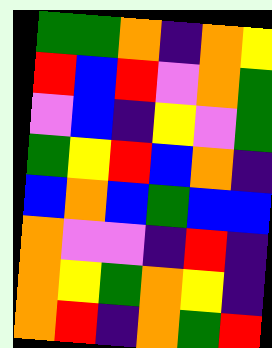[["green", "green", "orange", "indigo", "orange", "yellow"], ["red", "blue", "red", "violet", "orange", "green"], ["violet", "blue", "indigo", "yellow", "violet", "green"], ["green", "yellow", "red", "blue", "orange", "indigo"], ["blue", "orange", "blue", "green", "blue", "blue"], ["orange", "violet", "violet", "indigo", "red", "indigo"], ["orange", "yellow", "green", "orange", "yellow", "indigo"], ["orange", "red", "indigo", "orange", "green", "red"]]